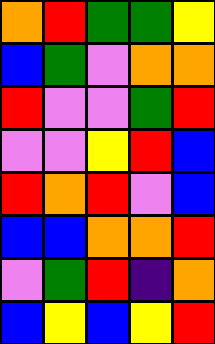[["orange", "red", "green", "green", "yellow"], ["blue", "green", "violet", "orange", "orange"], ["red", "violet", "violet", "green", "red"], ["violet", "violet", "yellow", "red", "blue"], ["red", "orange", "red", "violet", "blue"], ["blue", "blue", "orange", "orange", "red"], ["violet", "green", "red", "indigo", "orange"], ["blue", "yellow", "blue", "yellow", "red"]]